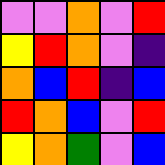[["violet", "violet", "orange", "violet", "red"], ["yellow", "red", "orange", "violet", "indigo"], ["orange", "blue", "red", "indigo", "blue"], ["red", "orange", "blue", "violet", "red"], ["yellow", "orange", "green", "violet", "blue"]]